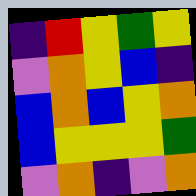[["indigo", "red", "yellow", "green", "yellow"], ["violet", "orange", "yellow", "blue", "indigo"], ["blue", "orange", "blue", "yellow", "orange"], ["blue", "yellow", "yellow", "yellow", "green"], ["violet", "orange", "indigo", "violet", "orange"]]